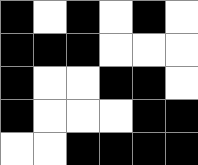[["black", "white", "black", "white", "black", "white"], ["black", "black", "black", "white", "white", "white"], ["black", "white", "white", "black", "black", "white"], ["black", "white", "white", "white", "black", "black"], ["white", "white", "black", "black", "black", "black"]]